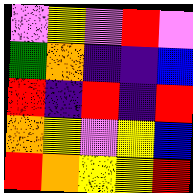[["violet", "yellow", "violet", "red", "violet"], ["green", "orange", "indigo", "indigo", "blue"], ["red", "indigo", "red", "indigo", "red"], ["orange", "yellow", "violet", "yellow", "blue"], ["red", "orange", "yellow", "yellow", "red"]]